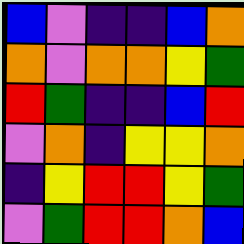[["blue", "violet", "indigo", "indigo", "blue", "orange"], ["orange", "violet", "orange", "orange", "yellow", "green"], ["red", "green", "indigo", "indigo", "blue", "red"], ["violet", "orange", "indigo", "yellow", "yellow", "orange"], ["indigo", "yellow", "red", "red", "yellow", "green"], ["violet", "green", "red", "red", "orange", "blue"]]